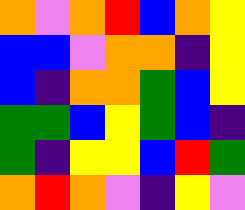[["orange", "violet", "orange", "red", "blue", "orange", "yellow"], ["blue", "blue", "violet", "orange", "orange", "indigo", "yellow"], ["blue", "indigo", "orange", "orange", "green", "blue", "yellow"], ["green", "green", "blue", "yellow", "green", "blue", "indigo"], ["green", "indigo", "yellow", "yellow", "blue", "red", "green"], ["orange", "red", "orange", "violet", "indigo", "yellow", "violet"]]